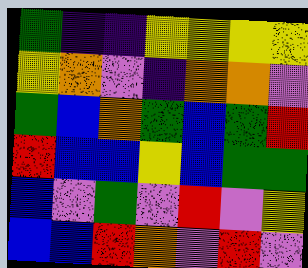[["green", "indigo", "indigo", "yellow", "yellow", "yellow", "yellow"], ["yellow", "orange", "violet", "indigo", "orange", "orange", "violet"], ["green", "blue", "orange", "green", "blue", "green", "red"], ["red", "blue", "blue", "yellow", "blue", "green", "green"], ["blue", "violet", "green", "violet", "red", "violet", "yellow"], ["blue", "blue", "red", "orange", "violet", "red", "violet"]]